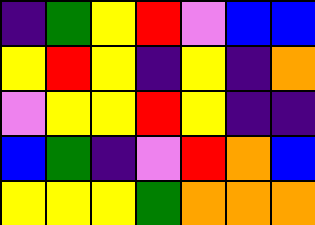[["indigo", "green", "yellow", "red", "violet", "blue", "blue"], ["yellow", "red", "yellow", "indigo", "yellow", "indigo", "orange"], ["violet", "yellow", "yellow", "red", "yellow", "indigo", "indigo"], ["blue", "green", "indigo", "violet", "red", "orange", "blue"], ["yellow", "yellow", "yellow", "green", "orange", "orange", "orange"]]